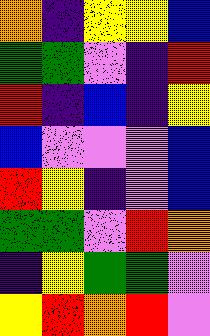[["orange", "indigo", "yellow", "yellow", "blue"], ["green", "green", "violet", "indigo", "red"], ["red", "indigo", "blue", "indigo", "yellow"], ["blue", "violet", "violet", "violet", "blue"], ["red", "yellow", "indigo", "violet", "blue"], ["green", "green", "violet", "red", "orange"], ["indigo", "yellow", "green", "green", "violet"], ["yellow", "red", "orange", "red", "violet"]]